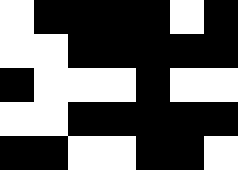[["white", "black", "black", "black", "black", "white", "black"], ["white", "white", "black", "black", "black", "black", "black"], ["black", "white", "white", "white", "black", "white", "white"], ["white", "white", "black", "black", "black", "black", "black"], ["black", "black", "white", "white", "black", "black", "white"]]